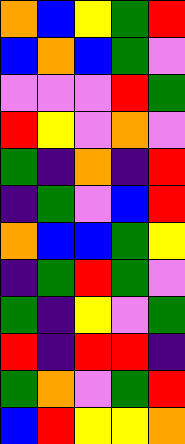[["orange", "blue", "yellow", "green", "red"], ["blue", "orange", "blue", "green", "violet"], ["violet", "violet", "violet", "red", "green"], ["red", "yellow", "violet", "orange", "violet"], ["green", "indigo", "orange", "indigo", "red"], ["indigo", "green", "violet", "blue", "red"], ["orange", "blue", "blue", "green", "yellow"], ["indigo", "green", "red", "green", "violet"], ["green", "indigo", "yellow", "violet", "green"], ["red", "indigo", "red", "red", "indigo"], ["green", "orange", "violet", "green", "red"], ["blue", "red", "yellow", "yellow", "orange"]]